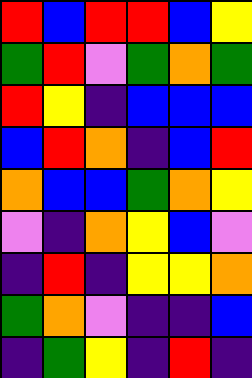[["red", "blue", "red", "red", "blue", "yellow"], ["green", "red", "violet", "green", "orange", "green"], ["red", "yellow", "indigo", "blue", "blue", "blue"], ["blue", "red", "orange", "indigo", "blue", "red"], ["orange", "blue", "blue", "green", "orange", "yellow"], ["violet", "indigo", "orange", "yellow", "blue", "violet"], ["indigo", "red", "indigo", "yellow", "yellow", "orange"], ["green", "orange", "violet", "indigo", "indigo", "blue"], ["indigo", "green", "yellow", "indigo", "red", "indigo"]]